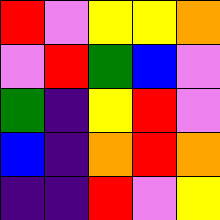[["red", "violet", "yellow", "yellow", "orange"], ["violet", "red", "green", "blue", "violet"], ["green", "indigo", "yellow", "red", "violet"], ["blue", "indigo", "orange", "red", "orange"], ["indigo", "indigo", "red", "violet", "yellow"]]